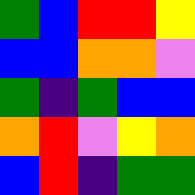[["green", "blue", "red", "red", "yellow"], ["blue", "blue", "orange", "orange", "violet"], ["green", "indigo", "green", "blue", "blue"], ["orange", "red", "violet", "yellow", "orange"], ["blue", "red", "indigo", "green", "green"]]